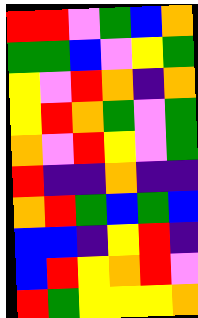[["red", "red", "violet", "green", "blue", "orange"], ["green", "green", "blue", "violet", "yellow", "green"], ["yellow", "violet", "red", "orange", "indigo", "orange"], ["yellow", "red", "orange", "green", "violet", "green"], ["orange", "violet", "red", "yellow", "violet", "green"], ["red", "indigo", "indigo", "orange", "indigo", "indigo"], ["orange", "red", "green", "blue", "green", "blue"], ["blue", "blue", "indigo", "yellow", "red", "indigo"], ["blue", "red", "yellow", "orange", "red", "violet"], ["red", "green", "yellow", "yellow", "yellow", "orange"]]